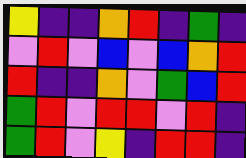[["yellow", "indigo", "indigo", "orange", "red", "indigo", "green", "indigo"], ["violet", "red", "violet", "blue", "violet", "blue", "orange", "red"], ["red", "indigo", "indigo", "orange", "violet", "green", "blue", "red"], ["green", "red", "violet", "red", "red", "violet", "red", "indigo"], ["green", "red", "violet", "yellow", "indigo", "red", "red", "indigo"]]